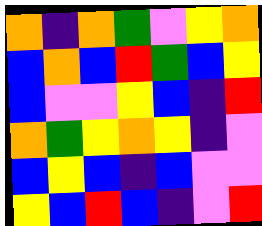[["orange", "indigo", "orange", "green", "violet", "yellow", "orange"], ["blue", "orange", "blue", "red", "green", "blue", "yellow"], ["blue", "violet", "violet", "yellow", "blue", "indigo", "red"], ["orange", "green", "yellow", "orange", "yellow", "indigo", "violet"], ["blue", "yellow", "blue", "indigo", "blue", "violet", "violet"], ["yellow", "blue", "red", "blue", "indigo", "violet", "red"]]